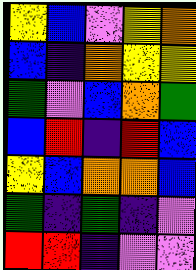[["yellow", "blue", "violet", "yellow", "orange"], ["blue", "indigo", "orange", "yellow", "yellow"], ["green", "violet", "blue", "orange", "green"], ["blue", "red", "indigo", "red", "blue"], ["yellow", "blue", "orange", "orange", "blue"], ["green", "indigo", "green", "indigo", "violet"], ["red", "red", "indigo", "violet", "violet"]]